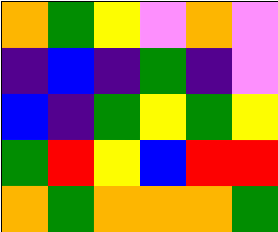[["orange", "green", "yellow", "violet", "orange", "violet"], ["indigo", "blue", "indigo", "green", "indigo", "violet"], ["blue", "indigo", "green", "yellow", "green", "yellow"], ["green", "red", "yellow", "blue", "red", "red"], ["orange", "green", "orange", "orange", "orange", "green"]]